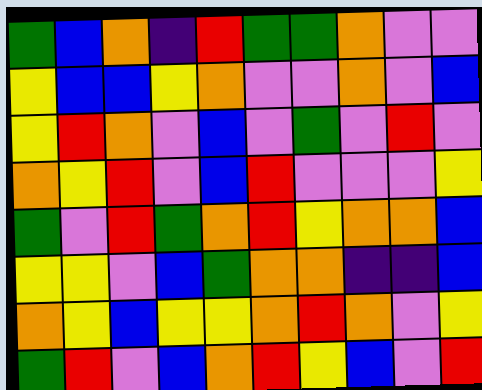[["green", "blue", "orange", "indigo", "red", "green", "green", "orange", "violet", "violet"], ["yellow", "blue", "blue", "yellow", "orange", "violet", "violet", "orange", "violet", "blue"], ["yellow", "red", "orange", "violet", "blue", "violet", "green", "violet", "red", "violet"], ["orange", "yellow", "red", "violet", "blue", "red", "violet", "violet", "violet", "yellow"], ["green", "violet", "red", "green", "orange", "red", "yellow", "orange", "orange", "blue"], ["yellow", "yellow", "violet", "blue", "green", "orange", "orange", "indigo", "indigo", "blue"], ["orange", "yellow", "blue", "yellow", "yellow", "orange", "red", "orange", "violet", "yellow"], ["green", "red", "violet", "blue", "orange", "red", "yellow", "blue", "violet", "red"]]